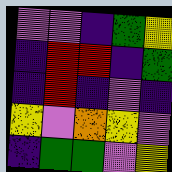[["violet", "violet", "indigo", "green", "yellow"], ["indigo", "red", "red", "indigo", "green"], ["indigo", "red", "indigo", "violet", "indigo"], ["yellow", "violet", "orange", "yellow", "violet"], ["indigo", "green", "green", "violet", "yellow"]]